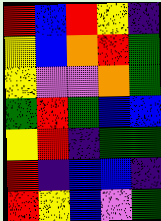[["red", "blue", "red", "yellow", "indigo"], ["yellow", "blue", "orange", "red", "green"], ["yellow", "violet", "violet", "orange", "green"], ["green", "red", "green", "blue", "blue"], ["yellow", "red", "indigo", "green", "green"], ["red", "indigo", "blue", "blue", "indigo"], ["red", "yellow", "blue", "violet", "green"]]